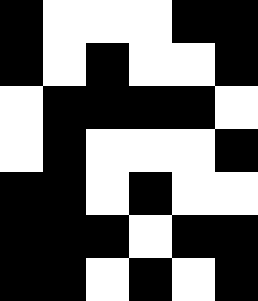[["black", "white", "white", "white", "black", "black"], ["black", "white", "black", "white", "white", "black"], ["white", "black", "black", "black", "black", "white"], ["white", "black", "white", "white", "white", "black"], ["black", "black", "white", "black", "white", "white"], ["black", "black", "black", "white", "black", "black"], ["black", "black", "white", "black", "white", "black"]]